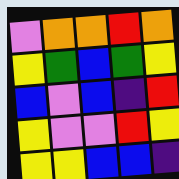[["violet", "orange", "orange", "red", "orange"], ["yellow", "green", "blue", "green", "yellow"], ["blue", "violet", "blue", "indigo", "red"], ["yellow", "violet", "violet", "red", "yellow"], ["yellow", "yellow", "blue", "blue", "indigo"]]